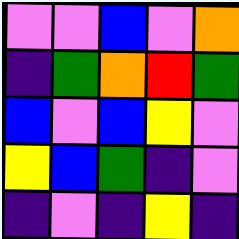[["violet", "violet", "blue", "violet", "orange"], ["indigo", "green", "orange", "red", "green"], ["blue", "violet", "blue", "yellow", "violet"], ["yellow", "blue", "green", "indigo", "violet"], ["indigo", "violet", "indigo", "yellow", "indigo"]]